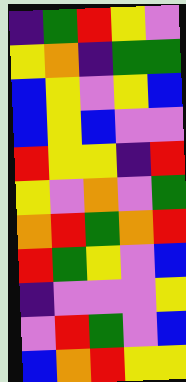[["indigo", "green", "red", "yellow", "violet"], ["yellow", "orange", "indigo", "green", "green"], ["blue", "yellow", "violet", "yellow", "blue"], ["blue", "yellow", "blue", "violet", "violet"], ["red", "yellow", "yellow", "indigo", "red"], ["yellow", "violet", "orange", "violet", "green"], ["orange", "red", "green", "orange", "red"], ["red", "green", "yellow", "violet", "blue"], ["indigo", "violet", "violet", "violet", "yellow"], ["violet", "red", "green", "violet", "blue"], ["blue", "orange", "red", "yellow", "yellow"]]